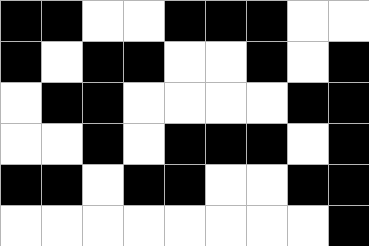[["black", "black", "white", "white", "black", "black", "black", "white", "white"], ["black", "white", "black", "black", "white", "white", "black", "white", "black"], ["white", "black", "black", "white", "white", "white", "white", "black", "black"], ["white", "white", "black", "white", "black", "black", "black", "white", "black"], ["black", "black", "white", "black", "black", "white", "white", "black", "black"], ["white", "white", "white", "white", "white", "white", "white", "white", "black"]]